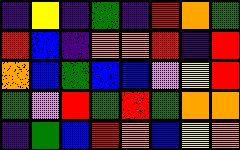[["indigo", "yellow", "indigo", "green", "indigo", "red", "orange", "green"], ["red", "blue", "indigo", "orange", "orange", "red", "indigo", "red"], ["orange", "blue", "green", "blue", "blue", "violet", "yellow", "red"], ["green", "violet", "red", "green", "red", "green", "orange", "orange"], ["indigo", "green", "blue", "red", "orange", "blue", "yellow", "orange"]]